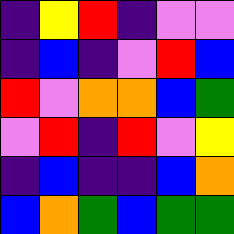[["indigo", "yellow", "red", "indigo", "violet", "violet"], ["indigo", "blue", "indigo", "violet", "red", "blue"], ["red", "violet", "orange", "orange", "blue", "green"], ["violet", "red", "indigo", "red", "violet", "yellow"], ["indigo", "blue", "indigo", "indigo", "blue", "orange"], ["blue", "orange", "green", "blue", "green", "green"]]